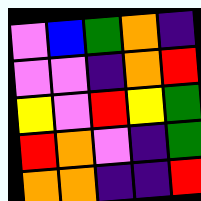[["violet", "blue", "green", "orange", "indigo"], ["violet", "violet", "indigo", "orange", "red"], ["yellow", "violet", "red", "yellow", "green"], ["red", "orange", "violet", "indigo", "green"], ["orange", "orange", "indigo", "indigo", "red"]]